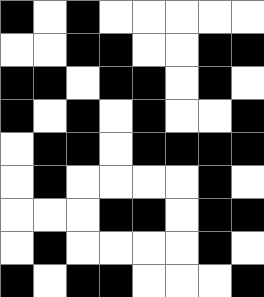[["black", "white", "black", "white", "white", "white", "white", "white"], ["white", "white", "black", "black", "white", "white", "black", "black"], ["black", "black", "white", "black", "black", "white", "black", "white"], ["black", "white", "black", "white", "black", "white", "white", "black"], ["white", "black", "black", "white", "black", "black", "black", "black"], ["white", "black", "white", "white", "white", "white", "black", "white"], ["white", "white", "white", "black", "black", "white", "black", "black"], ["white", "black", "white", "white", "white", "white", "black", "white"], ["black", "white", "black", "black", "white", "white", "white", "black"]]